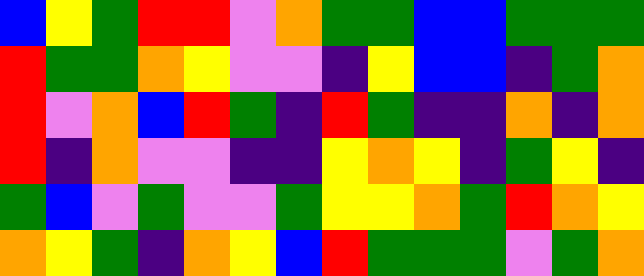[["blue", "yellow", "green", "red", "red", "violet", "orange", "green", "green", "blue", "blue", "green", "green", "green"], ["red", "green", "green", "orange", "yellow", "violet", "violet", "indigo", "yellow", "blue", "blue", "indigo", "green", "orange"], ["red", "violet", "orange", "blue", "red", "green", "indigo", "red", "green", "indigo", "indigo", "orange", "indigo", "orange"], ["red", "indigo", "orange", "violet", "violet", "indigo", "indigo", "yellow", "orange", "yellow", "indigo", "green", "yellow", "indigo"], ["green", "blue", "violet", "green", "violet", "violet", "green", "yellow", "yellow", "orange", "green", "red", "orange", "yellow"], ["orange", "yellow", "green", "indigo", "orange", "yellow", "blue", "red", "green", "green", "green", "violet", "green", "orange"]]